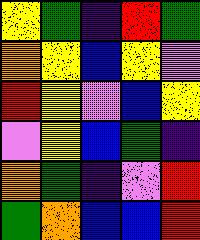[["yellow", "green", "indigo", "red", "green"], ["orange", "yellow", "blue", "yellow", "violet"], ["red", "yellow", "violet", "blue", "yellow"], ["violet", "yellow", "blue", "green", "indigo"], ["orange", "green", "indigo", "violet", "red"], ["green", "orange", "blue", "blue", "red"]]